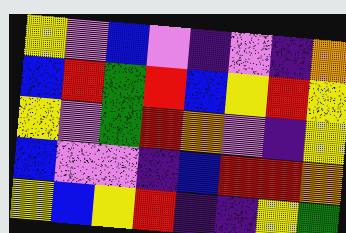[["yellow", "violet", "blue", "violet", "indigo", "violet", "indigo", "orange"], ["blue", "red", "green", "red", "blue", "yellow", "red", "yellow"], ["yellow", "violet", "green", "red", "orange", "violet", "indigo", "yellow"], ["blue", "violet", "violet", "indigo", "blue", "red", "red", "orange"], ["yellow", "blue", "yellow", "red", "indigo", "indigo", "yellow", "green"]]